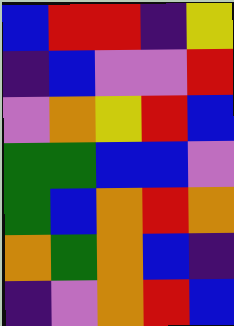[["blue", "red", "red", "indigo", "yellow"], ["indigo", "blue", "violet", "violet", "red"], ["violet", "orange", "yellow", "red", "blue"], ["green", "green", "blue", "blue", "violet"], ["green", "blue", "orange", "red", "orange"], ["orange", "green", "orange", "blue", "indigo"], ["indigo", "violet", "orange", "red", "blue"]]